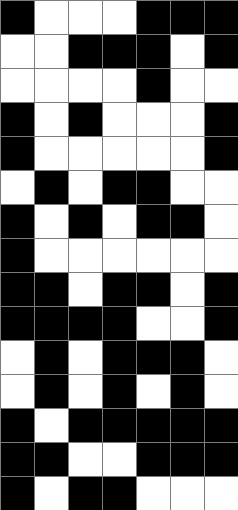[["black", "white", "white", "white", "black", "black", "black"], ["white", "white", "black", "black", "black", "white", "black"], ["white", "white", "white", "white", "black", "white", "white"], ["black", "white", "black", "white", "white", "white", "black"], ["black", "white", "white", "white", "white", "white", "black"], ["white", "black", "white", "black", "black", "white", "white"], ["black", "white", "black", "white", "black", "black", "white"], ["black", "white", "white", "white", "white", "white", "white"], ["black", "black", "white", "black", "black", "white", "black"], ["black", "black", "black", "black", "white", "white", "black"], ["white", "black", "white", "black", "black", "black", "white"], ["white", "black", "white", "black", "white", "black", "white"], ["black", "white", "black", "black", "black", "black", "black"], ["black", "black", "white", "white", "black", "black", "black"], ["black", "white", "black", "black", "white", "white", "white"]]